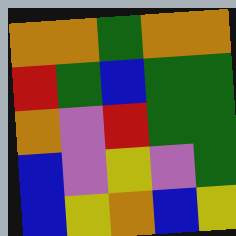[["orange", "orange", "green", "orange", "orange"], ["red", "green", "blue", "green", "green"], ["orange", "violet", "red", "green", "green"], ["blue", "violet", "yellow", "violet", "green"], ["blue", "yellow", "orange", "blue", "yellow"]]